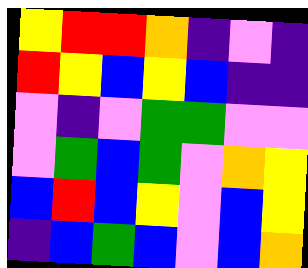[["yellow", "red", "red", "orange", "indigo", "violet", "indigo"], ["red", "yellow", "blue", "yellow", "blue", "indigo", "indigo"], ["violet", "indigo", "violet", "green", "green", "violet", "violet"], ["violet", "green", "blue", "green", "violet", "orange", "yellow"], ["blue", "red", "blue", "yellow", "violet", "blue", "yellow"], ["indigo", "blue", "green", "blue", "violet", "blue", "orange"]]